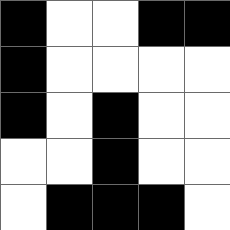[["black", "white", "white", "black", "black"], ["black", "white", "white", "white", "white"], ["black", "white", "black", "white", "white"], ["white", "white", "black", "white", "white"], ["white", "black", "black", "black", "white"]]